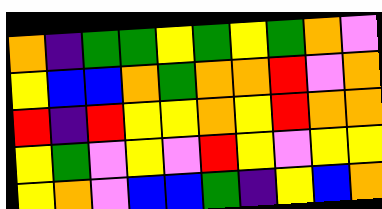[["orange", "indigo", "green", "green", "yellow", "green", "yellow", "green", "orange", "violet"], ["yellow", "blue", "blue", "orange", "green", "orange", "orange", "red", "violet", "orange"], ["red", "indigo", "red", "yellow", "yellow", "orange", "yellow", "red", "orange", "orange"], ["yellow", "green", "violet", "yellow", "violet", "red", "yellow", "violet", "yellow", "yellow"], ["yellow", "orange", "violet", "blue", "blue", "green", "indigo", "yellow", "blue", "orange"]]